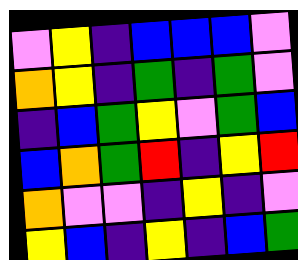[["violet", "yellow", "indigo", "blue", "blue", "blue", "violet"], ["orange", "yellow", "indigo", "green", "indigo", "green", "violet"], ["indigo", "blue", "green", "yellow", "violet", "green", "blue"], ["blue", "orange", "green", "red", "indigo", "yellow", "red"], ["orange", "violet", "violet", "indigo", "yellow", "indigo", "violet"], ["yellow", "blue", "indigo", "yellow", "indigo", "blue", "green"]]